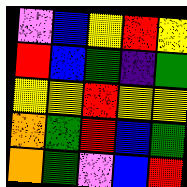[["violet", "blue", "yellow", "red", "yellow"], ["red", "blue", "green", "indigo", "green"], ["yellow", "yellow", "red", "yellow", "yellow"], ["orange", "green", "red", "blue", "green"], ["orange", "green", "violet", "blue", "red"]]